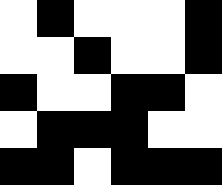[["white", "black", "white", "white", "white", "black"], ["white", "white", "black", "white", "white", "black"], ["black", "white", "white", "black", "black", "white"], ["white", "black", "black", "black", "white", "white"], ["black", "black", "white", "black", "black", "black"]]